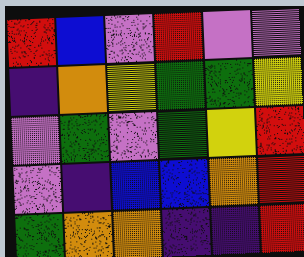[["red", "blue", "violet", "red", "violet", "violet"], ["indigo", "orange", "yellow", "green", "green", "yellow"], ["violet", "green", "violet", "green", "yellow", "red"], ["violet", "indigo", "blue", "blue", "orange", "red"], ["green", "orange", "orange", "indigo", "indigo", "red"]]